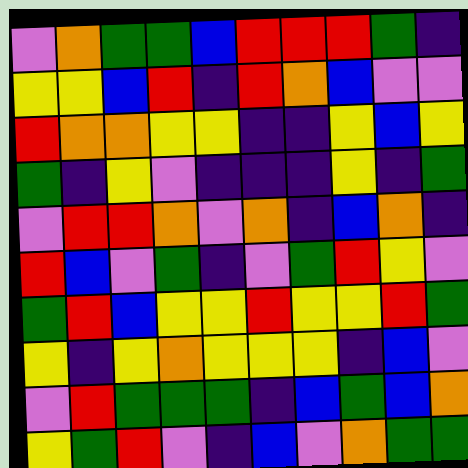[["violet", "orange", "green", "green", "blue", "red", "red", "red", "green", "indigo"], ["yellow", "yellow", "blue", "red", "indigo", "red", "orange", "blue", "violet", "violet"], ["red", "orange", "orange", "yellow", "yellow", "indigo", "indigo", "yellow", "blue", "yellow"], ["green", "indigo", "yellow", "violet", "indigo", "indigo", "indigo", "yellow", "indigo", "green"], ["violet", "red", "red", "orange", "violet", "orange", "indigo", "blue", "orange", "indigo"], ["red", "blue", "violet", "green", "indigo", "violet", "green", "red", "yellow", "violet"], ["green", "red", "blue", "yellow", "yellow", "red", "yellow", "yellow", "red", "green"], ["yellow", "indigo", "yellow", "orange", "yellow", "yellow", "yellow", "indigo", "blue", "violet"], ["violet", "red", "green", "green", "green", "indigo", "blue", "green", "blue", "orange"], ["yellow", "green", "red", "violet", "indigo", "blue", "violet", "orange", "green", "green"]]